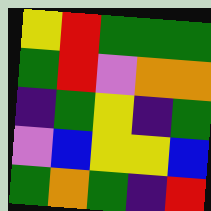[["yellow", "red", "green", "green", "green"], ["green", "red", "violet", "orange", "orange"], ["indigo", "green", "yellow", "indigo", "green"], ["violet", "blue", "yellow", "yellow", "blue"], ["green", "orange", "green", "indigo", "red"]]